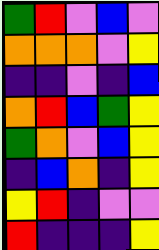[["green", "red", "violet", "blue", "violet"], ["orange", "orange", "orange", "violet", "yellow"], ["indigo", "indigo", "violet", "indigo", "blue"], ["orange", "red", "blue", "green", "yellow"], ["green", "orange", "violet", "blue", "yellow"], ["indigo", "blue", "orange", "indigo", "yellow"], ["yellow", "red", "indigo", "violet", "violet"], ["red", "indigo", "indigo", "indigo", "yellow"]]